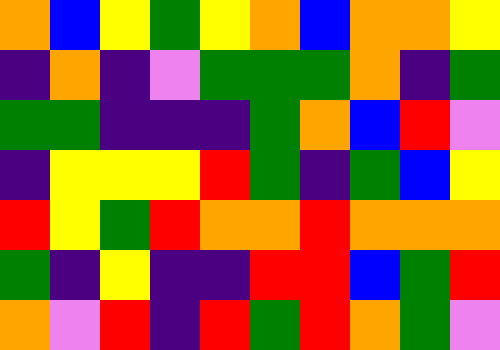[["orange", "blue", "yellow", "green", "yellow", "orange", "blue", "orange", "orange", "yellow"], ["indigo", "orange", "indigo", "violet", "green", "green", "green", "orange", "indigo", "green"], ["green", "green", "indigo", "indigo", "indigo", "green", "orange", "blue", "red", "violet"], ["indigo", "yellow", "yellow", "yellow", "red", "green", "indigo", "green", "blue", "yellow"], ["red", "yellow", "green", "red", "orange", "orange", "red", "orange", "orange", "orange"], ["green", "indigo", "yellow", "indigo", "indigo", "red", "red", "blue", "green", "red"], ["orange", "violet", "red", "indigo", "red", "green", "red", "orange", "green", "violet"]]